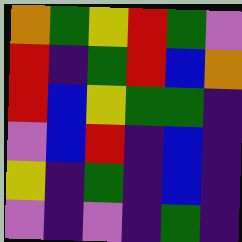[["orange", "green", "yellow", "red", "green", "violet"], ["red", "indigo", "green", "red", "blue", "orange"], ["red", "blue", "yellow", "green", "green", "indigo"], ["violet", "blue", "red", "indigo", "blue", "indigo"], ["yellow", "indigo", "green", "indigo", "blue", "indigo"], ["violet", "indigo", "violet", "indigo", "green", "indigo"]]